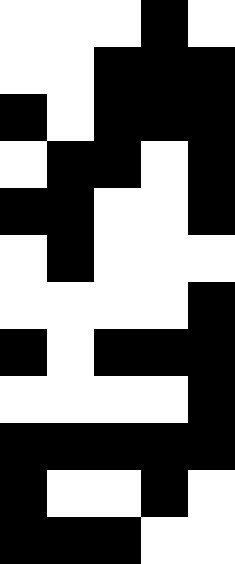[["white", "white", "white", "black", "white"], ["white", "white", "black", "black", "black"], ["black", "white", "black", "black", "black"], ["white", "black", "black", "white", "black"], ["black", "black", "white", "white", "black"], ["white", "black", "white", "white", "white"], ["white", "white", "white", "white", "black"], ["black", "white", "black", "black", "black"], ["white", "white", "white", "white", "black"], ["black", "black", "black", "black", "black"], ["black", "white", "white", "black", "white"], ["black", "black", "black", "white", "white"]]